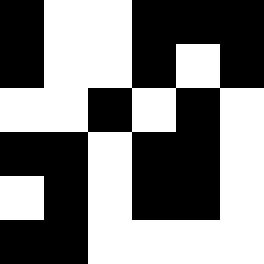[["black", "white", "white", "black", "black", "black"], ["black", "white", "white", "black", "white", "black"], ["white", "white", "black", "white", "black", "white"], ["black", "black", "white", "black", "black", "white"], ["white", "black", "white", "black", "black", "white"], ["black", "black", "white", "white", "white", "white"]]